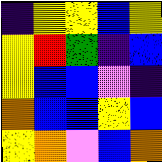[["indigo", "yellow", "yellow", "blue", "yellow"], ["yellow", "red", "green", "indigo", "blue"], ["yellow", "blue", "blue", "violet", "indigo"], ["orange", "blue", "blue", "yellow", "blue"], ["yellow", "orange", "violet", "blue", "orange"]]